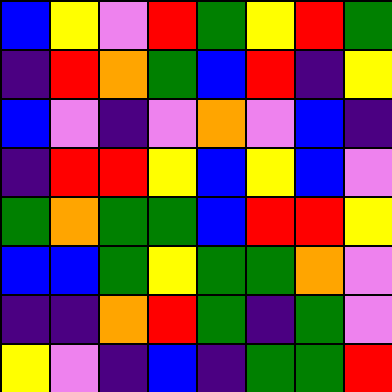[["blue", "yellow", "violet", "red", "green", "yellow", "red", "green"], ["indigo", "red", "orange", "green", "blue", "red", "indigo", "yellow"], ["blue", "violet", "indigo", "violet", "orange", "violet", "blue", "indigo"], ["indigo", "red", "red", "yellow", "blue", "yellow", "blue", "violet"], ["green", "orange", "green", "green", "blue", "red", "red", "yellow"], ["blue", "blue", "green", "yellow", "green", "green", "orange", "violet"], ["indigo", "indigo", "orange", "red", "green", "indigo", "green", "violet"], ["yellow", "violet", "indigo", "blue", "indigo", "green", "green", "red"]]